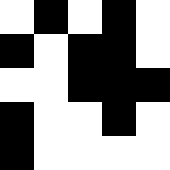[["white", "black", "white", "black", "white"], ["black", "white", "black", "black", "white"], ["white", "white", "black", "black", "black"], ["black", "white", "white", "black", "white"], ["black", "white", "white", "white", "white"]]